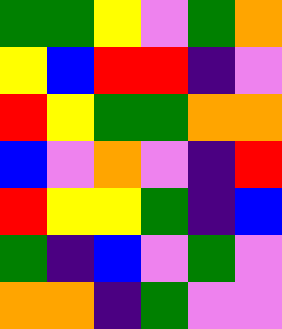[["green", "green", "yellow", "violet", "green", "orange"], ["yellow", "blue", "red", "red", "indigo", "violet"], ["red", "yellow", "green", "green", "orange", "orange"], ["blue", "violet", "orange", "violet", "indigo", "red"], ["red", "yellow", "yellow", "green", "indigo", "blue"], ["green", "indigo", "blue", "violet", "green", "violet"], ["orange", "orange", "indigo", "green", "violet", "violet"]]